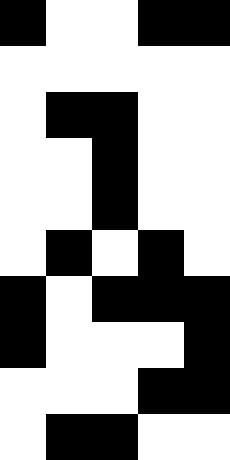[["black", "white", "white", "black", "black"], ["white", "white", "white", "white", "white"], ["white", "black", "black", "white", "white"], ["white", "white", "black", "white", "white"], ["white", "white", "black", "white", "white"], ["white", "black", "white", "black", "white"], ["black", "white", "black", "black", "black"], ["black", "white", "white", "white", "black"], ["white", "white", "white", "black", "black"], ["white", "black", "black", "white", "white"]]